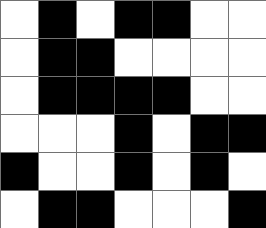[["white", "black", "white", "black", "black", "white", "white"], ["white", "black", "black", "white", "white", "white", "white"], ["white", "black", "black", "black", "black", "white", "white"], ["white", "white", "white", "black", "white", "black", "black"], ["black", "white", "white", "black", "white", "black", "white"], ["white", "black", "black", "white", "white", "white", "black"]]